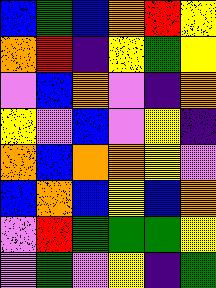[["blue", "green", "blue", "orange", "red", "yellow"], ["orange", "red", "indigo", "yellow", "green", "yellow"], ["violet", "blue", "orange", "violet", "indigo", "orange"], ["yellow", "violet", "blue", "violet", "yellow", "indigo"], ["orange", "blue", "orange", "orange", "yellow", "violet"], ["blue", "orange", "blue", "yellow", "blue", "orange"], ["violet", "red", "green", "green", "green", "yellow"], ["violet", "green", "violet", "yellow", "indigo", "green"]]